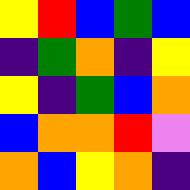[["yellow", "red", "blue", "green", "blue"], ["indigo", "green", "orange", "indigo", "yellow"], ["yellow", "indigo", "green", "blue", "orange"], ["blue", "orange", "orange", "red", "violet"], ["orange", "blue", "yellow", "orange", "indigo"]]